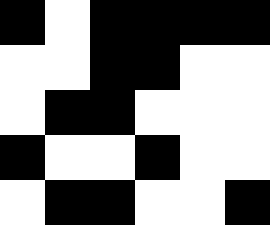[["black", "white", "black", "black", "black", "black"], ["white", "white", "black", "black", "white", "white"], ["white", "black", "black", "white", "white", "white"], ["black", "white", "white", "black", "white", "white"], ["white", "black", "black", "white", "white", "black"]]